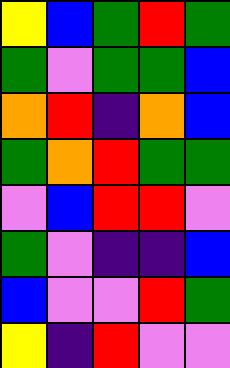[["yellow", "blue", "green", "red", "green"], ["green", "violet", "green", "green", "blue"], ["orange", "red", "indigo", "orange", "blue"], ["green", "orange", "red", "green", "green"], ["violet", "blue", "red", "red", "violet"], ["green", "violet", "indigo", "indigo", "blue"], ["blue", "violet", "violet", "red", "green"], ["yellow", "indigo", "red", "violet", "violet"]]